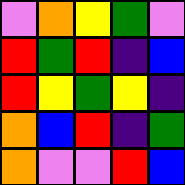[["violet", "orange", "yellow", "green", "violet"], ["red", "green", "red", "indigo", "blue"], ["red", "yellow", "green", "yellow", "indigo"], ["orange", "blue", "red", "indigo", "green"], ["orange", "violet", "violet", "red", "blue"]]